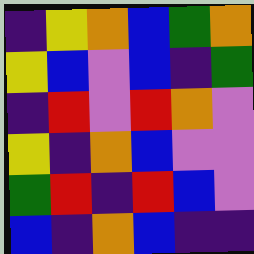[["indigo", "yellow", "orange", "blue", "green", "orange"], ["yellow", "blue", "violet", "blue", "indigo", "green"], ["indigo", "red", "violet", "red", "orange", "violet"], ["yellow", "indigo", "orange", "blue", "violet", "violet"], ["green", "red", "indigo", "red", "blue", "violet"], ["blue", "indigo", "orange", "blue", "indigo", "indigo"]]